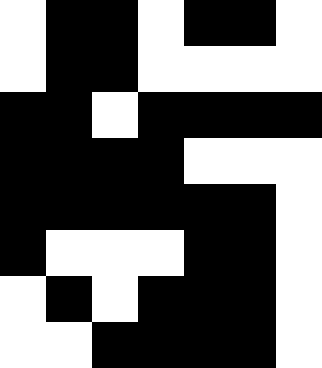[["white", "black", "black", "white", "black", "black", "white"], ["white", "black", "black", "white", "white", "white", "white"], ["black", "black", "white", "black", "black", "black", "black"], ["black", "black", "black", "black", "white", "white", "white"], ["black", "black", "black", "black", "black", "black", "white"], ["black", "white", "white", "white", "black", "black", "white"], ["white", "black", "white", "black", "black", "black", "white"], ["white", "white", "black", "black", "black", "black", "white"]]